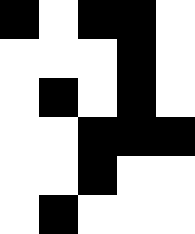[["black", "white", "black", "black", "white"], ["white", "white", "white", "black", "white"], ["white", "black", "white", "black", "white"], ["white", "white", "black", "black", "black"], ["white", "white", "black", "white", "white"], ["white", "black", "white", "white", "white"]]